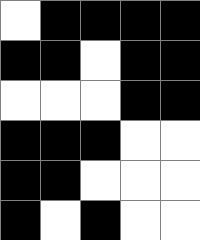[["white", "black", "black", "black", "black"], ["black", "black", "white", "black", "black"], ["white", "white", "white", "black", "black"], ["black", "black", "black", "white", "white"], ["black", "black", "white", "white", "white"], ["black", "white", "black", "white", "white"]]